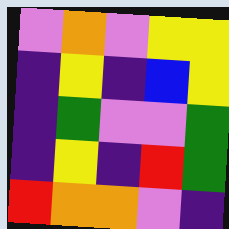[["violet", "orange", "violet", "yellow", "yellow"], ["indigo", "yellow", "indigo", "blue", "yellow"], ["indigo", "green", "violet", "violet", "green"], ["indigo", "yellow", "indigo", "red", "green"], ["red", "orange", "orange", "violet", "indigo"]]